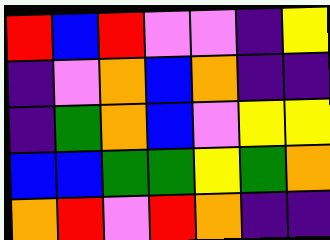[["red", "blue", "red", "violet", "violet", "indigo", "yellow"], ["indigo", "violet", "orange", "blue", "orange", "indigo", "indigo"], ["indigo", "green", "orange", "blue", "violet", "yellow", "yellow"], ["blue", "blue", "green", "green", "yellow", "green", "orange"], ["orange", "red", "violet", "red", "orange", "indigo", "indigo"]]